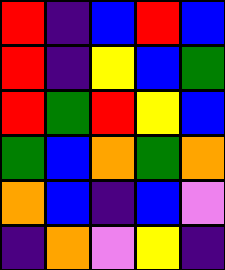[["red", "indigo", "blue", "red", "blue"], ["red", "indigo", "yellow", "blue", "green"], ["red", "green", "red", "yellow", "blue"], ["green", "blue", "orange", "green", "orange"], ["orange", "blue", "indigo", "blue", "violet"], ["indigo", "orange", "violet", "yellow", "indigo"]]